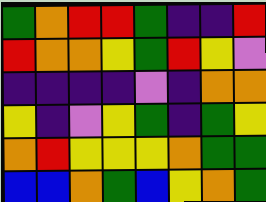[["green", "orange", "red", "red", "green", "indigo", "indigo", "red"], ["red", "orange", "orange", "yellow", "green", "red", "yellow", "violet"], ["indigo", "indigo", "indigo", "indigo", "violet", "indigo", "orange", "orange"], ["yellow", "indigo", "violet", "yellow", "green", "indigo", "green", "yellow"], ["orange", "red", "yellow", "yellow", "yellow", "orange", "green", "green"], ["blue", "blue", "orange", "green", "blue", "yellow", "orange", "green"]]